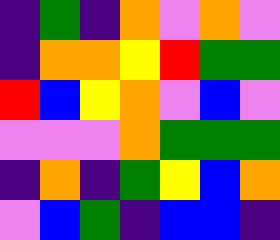[["indigo", "green", "indigo", "orange", "violet", "orange", "violet"], ["indigo", "orange", "orange", "yellow", "red", "green", "green"], ["red", "blue", "yellow", "orange", "violet", "blue", "violet"], ["violet", "violet", "violet", "orange", "green", "green", "green"], ["indigo", "orange", "indigo", "green", "yellow", "blue", "orange"], ["violet", "blue", "green", "indigo", "blue", "blue", "indigo"]]